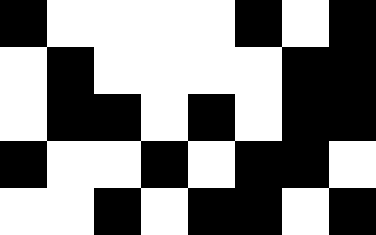[["black", "white", "white", "white", "white", "black", "white", "black"], ["white", "black", "white", "white", "white", "white", "black", "black"], ["white", "black", "black", "white", "black", "white", "black", "black"], ["black", "white", "white", "black", "white", "black", "black", "white"], ["white", "white", "black", "white", "black", "black", "white", "black"]]